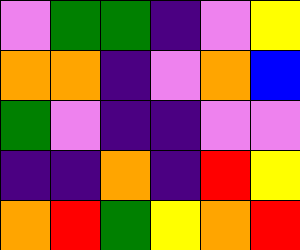[["violet", "green", "green", "indigo", "violet", "yellow"], ["orange", "orange", "indigo", "violet", "orange", "blue"], ["green", "violet", "indigo", "indigo", "violet", "violet"], ["indigo", "indigo", "orange", "indigo", "red", "yellow"], ["orange", "red", "green", "yellow", "orange", "red"]]